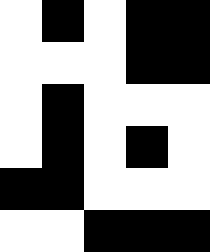[["white", "black", "white", "black", "black"], ["white", "white", "white", "black", "black"], ["white", "black", "white", "white", "white"], ["white", "black", "white", "black", "white"], ["black", "black", "white", "white", "white"], ["white", "white", "black", "black", "black"]]